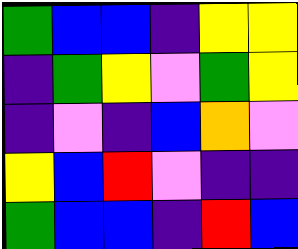[["green", "blue", "blue", "indigo", "yellow", "yellow"], ["indigo", "green", "yellow", "violet", "green", "yellow"], ["indigo", "violet", "indigo", "blue", "orange", "violet"], ["yellow", "blue", "red", "violet", "indigo", "indigo"], ["green", "blue", "blue", "indigo", "red", "blue"]]